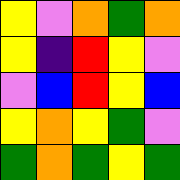[["yellow", "violet", "orange", "green", "orange"], ["yellow", "indigo", "red", "yellow", "violet"], ["violet", "blue", "red", "yellow", "blue"], ["yellow", "orange", "yellow", "green", "violet"], ["green", "orange", "green", "yellow", "green"]]